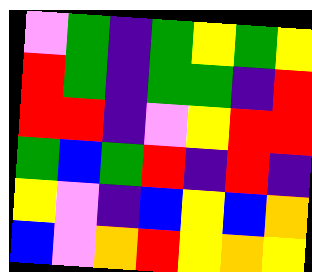[["violet", "green", "indigo", "green", "yellow", "green", "yellow"], ["red", "green", "indigo", "green", "green", "indigo", "red"], ["red", "red", "indigo", "violet", "yellow", "red", "red"], ["green", "blue", "green", "red", "indigo", "red", "indigo"], ["yellow", "violet", "indigo", "blue", "yellow", "blue", "orange"], ["blue", "violet", "orange", "red", "yellow", "orange", "yellow"]]